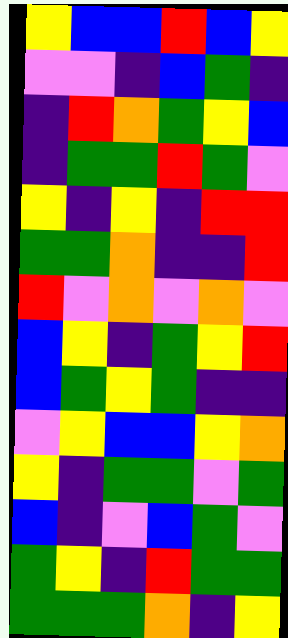[["yellow", "blue", "blue", "red", "blue", "yellow"], ["violet", "violet", "indigo", "blue", "green", "indigo"], ["indigo", "red", "orange", "green", "yellow", "blue"], ["indigo", "green", "green", "red", "green", "violet"], ["yellow", "indigo", "yellow", "indigo", "red", "red"], ["green", "green", "orange", "indigo", "indigo", "red"], ["red", "violet", "orange", "violet", "orange", "violet"], ["blue", "yellow", "indigo", "green", "yellow", "red"], ["blue", "green", "yellow", "green", "indigo", "indigo"], ["violet", "yellow", "blue", "blue", "yellow", "orange"], ["yellow", "indigo", "green", "green", "violet", "green"], ["blue", "indigo", "violet", "blue", "green", "violet"], ["green", "yellow", "indigo", "red", "green", "green"], ["green", "green", "green", "orange", "indigo", "yellow"]]